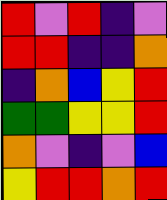[["red", "violet", "red", "indigo", "violet"], ["red", "red", "indigo", "indigo", "orange"], ["indigo", "orange", "blue", "yellow", "red"], ["green", "green", "yellow", "yellow", "red"], ["orange", "violet", "indigo", "violet", "blue"], ["yellow", "red", "red", "orange", "red"]]